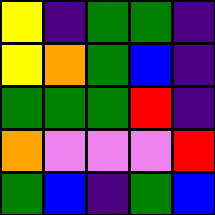[["yellow", "indigo", "green", "green", "indigo"], ["yellow", "orange", "green", "blue", "indigo"], ["green", "green", "green", "red", "indigo"], ["orange", "violet", "violet", "violet", "red"], ["green", "blue", "indigo", "green", "blue"]]